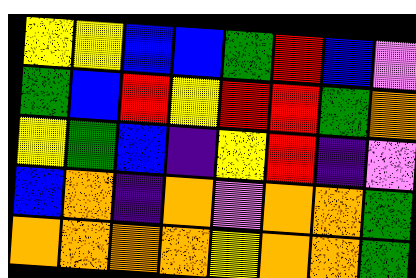[["yellow", "yellow", "blue", "blue", "green", "red", "blue", "violet"], ["green", "blue", "red", "yellow", "red", "red", "green", "orange"], ["yellow", "green", "blue", "indigo", "yellow", "red", "indigo", "violet"], ["blue", "orange", "indigo", "orange", "violet", "orange", "orange", "green"], ["orange", "orange", "orange", "orange", "yellow", "orange", "orange", "green"]]